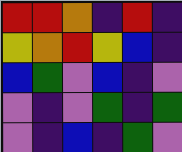[["red", "red", "orange", "indigo", "red", "indigo"], ["yellow", "orange", "red", "yellow", "blue", "indigo"], ["blue", "green", "violet", "blue", "indigo", "violet"], ["violet", "indigo", "violet", "green", "indigo", "green"], ["violet", "indigo", "blue", "indigo", "green", "violet"]]